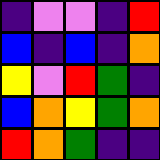[["indigo", "violet", "violet", "indigo", "red"], ["blue", "indigo", "blue", "indigo", "orange"], ["yellow", "violet", "red", "green", "indigo"], ["blue", "orange", "yellow", "green", "orange"], ["red", "orange", "green", "indigo", "indigo"]]